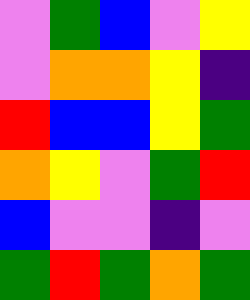[["violet", "green", "blue", "violet", "yellow"], ["violet", "orange", "orange", "yellow", "indigo"], ["red", "blue", "blue", "yellow", "green"], ["orange", "yellow", "violet", "green", "red"], ["blue", "violet", "violet", "indigo", "violet"], ["green", "red", "green", "orange", "green"]]